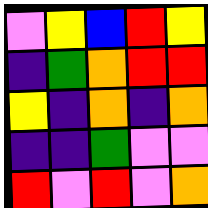[["violet", "yellow", "blue", "red", "yellow"], ["indigo", "green", "orange", "red", "red"], ["yellow", "indigo", "orange", "indigo", "orange"], ["indigo", "indigo", "green", "violet", "violet"], ["red", "violet", "red", "violet", "orange"]]